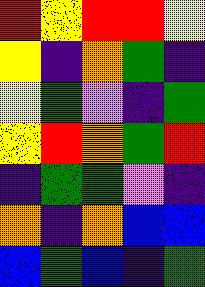[["red", "yellow", "red", "red", "yellow"], ["yellow", "indigo", "orange", "green", "indigo"], ["yellow", "green", "violet", "indigo", "green"], ["yellow", "red", "orange", "green", "red"], ["indigo", "green", "green", "violet", "indigo"], ["orange", "indigo", "orange", "blue", "blue"], ["blue", "green", "blue", "indigo", "green"]]